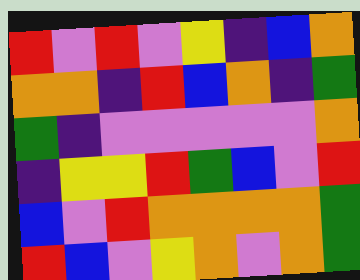[["red", "violet", "red", "violet", "yellow", "indigo", "blue", "orange"], ["orange", "orange", "indigo", "red", "blue", "orange", "indigo", "green"], ["green", "indigo", "violet", "violet", "violet", "violet", "violet", "orange"], ["indigo", "yellow", "yellow", "red", "green", "blue", "violet", "red"], ["blue", "violet", "red", "orange", "orange", "orange", "orange", "green"], ["red", "blue", "violet", "yellow", "orange", "violet", "orange", "green"]]